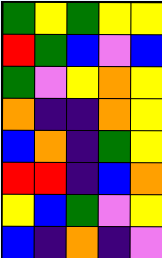[["green", "yellow", "green", "yellow", "yellow"], ["red", "green", "blue", "violet", "blue"], ["green", "violet", "yellow", "orange", "yellow"], ["orange", "indigo", "indigo", "orange", "yellow"], ["blue", "orange", "indigo", "green", "yellow"], ["red", "red", "indigo", "blue", "orange"], ["yellow", "blue", "green", "violet", "yellow"], ["blue", "indigo", "orange", "indigo", "violet"]]